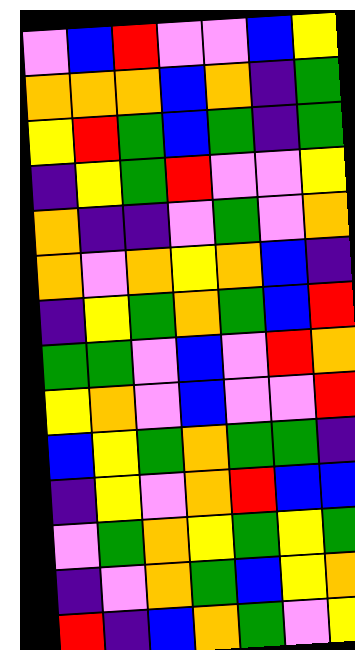[["violet", "blue", "red", "violet", "violet", "blue", "yellow"], ["orange", "orange", "orange", "blue", "orange", "indigo", "green"], ["yellow", "red", "green", "blue", "green", "indigo", "green"], ["indigo", "yellow", "green", "red", "violet", "violet", "yellow"], ["orange", "indigo", "indigo", "violet", "green", "violet", "orange"], ["orange", "violet", "orange", "yellow", "orange", "blue", "indigo"], ["indigo", "yellow", "green", "orange", "green", "blue", "red"], ["green", "green", "violet", "blue", "violet", "red", "orange"], ["yellow", "orange", "violet", "blue", "violet", "violet", "red"], ["blue", "yellow", "green", "orange", "green", "green", "indigo"], ["indigo", "yellow", "violet", "orange", "red", "blue", "blue"], ["violet", "green", "orange", "yellow", "green", "yellow", "green"], ["indigo", "violet", "orange", "green", "blue", "yellow", "orange"], ["red", "indigo", "blue", "orange", "green", "violet", "yellow"]]